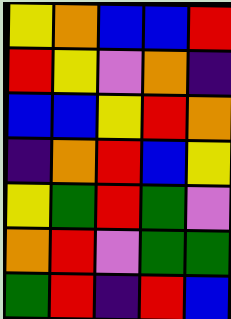[["yellow", "orange", "blue", "blue", "red"], ["red", "yellow", "violet", "orange", "indigo"], ["blue", "blue", "yellow", "red", "orange"], ["indigo", "orange", "red", "blue", "yellow"], ["yellow", "green", "red", "green", "violet"], ["orange", "red", "violet", "green", "green"], ["green", "red", "indigo", "red", "blue"]]